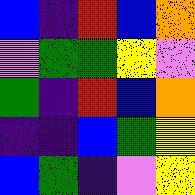[["blue", "indigo", "red", "blue", "orange"], ["violet", "green", "green", "yellow", "violet"], ["green", "indigo", "red", "blue", "orange"], ["indigo", "indigo", "blue", "green", "yellow"], ["blue", "green", "indigo", "violet", "yellow"]]